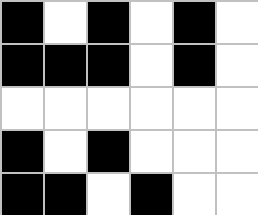[["black", "white", "black", "white", "black", "white"], ["black", "black", "black", "white", "black", "white"], ["white", "white", "white", "white", "white", "white"], ["black", "white", "black", "white", "white", "white"], ["black", "black", "white", "black", "white", "white"]]